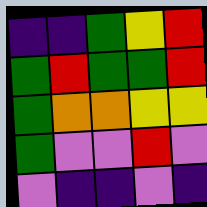[["indigo", "indigo", "green", "yellow", "red"], ["green", "red", "green", "green", "red"], ["green", "orange", "orange", "yellow", "yellow"], ["green", "violet", "violet", "red", "violet"], ["violet", "indigo", "indigo", "violet", "indigo"]]